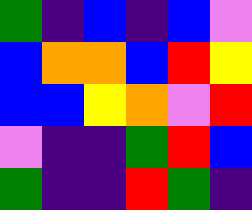[["green", "indigo", "blue", "indigo", "blue", "violet"], ["blue", "orange", "orange", "blue", "red", "yellow"], ["blue", "blue", "yellow", "orange", "violet", "red"], ["violet", "indigo", "indigo", "green", "red", "blue"], ["green", "indigo", "indigo", "red", "green", "indigo"]]